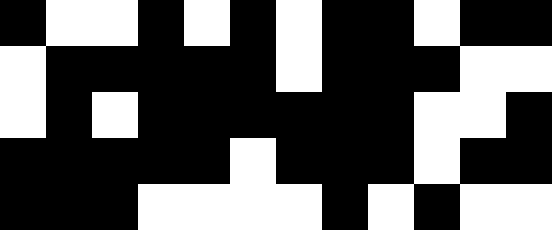[["black", "white", "white", "black", "white", "black", "white", "black", "black", "white", "black", "black"], ["white", "black", "black", "black", "black", "black", "white", "black", "black", "black", "white", "white"], ["white", "black", "white", "black", "black", "black", "black", "black", "black", "white", "white", "black"], ["black", "black", "black", "black", "black", "white", "black", "black", "black", "white", "black", "black"], ["black", "black", "black", "white", "white", "white", "white", "black", "white", "black", "white", "white"]]